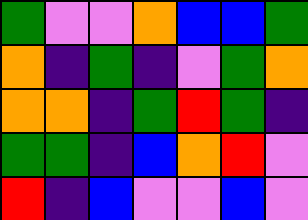[["green", "violet", "violet", "orange", "blue", "blue", "green"], ["orange", "indigo", "green", "indigo", "violet", "green", "orange"], ["orange", "orange", "indigo", "green", "red", "green", "indigo"], ["green", "green", "indigo", "blue", "orange", "red", "violet"], ["red", "indigo", "blue", "violet", "violet", "blue", "violet"]]